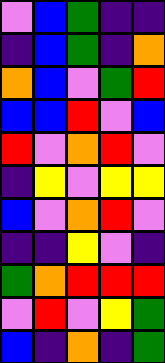[["violet", "blue", "green", "indigo", "indigo"], ["indigo", "blue", "green", "indigo", "orange"], ["orange", "blue", "violet", "green", "red"], ["blue", "blue", "red", "violet", "blue"], ["red", "violet", "orange", "red", "violet"], ["indigo", "yellow", "violet", "yellow", "yellow"], ["blue", "violet", "orange", "red", "violet"], ["indigo", "indigo", "yellow", "violet", "indigo"], ["green", "orange", "red", "red", "red"], ["violet", "red", "violet", "yellow", "green"], ["blue", "indigo", "orange", "indigo", "green"]]